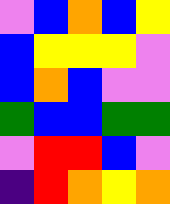[["violet", "blue", "orange", "blue", "yellow"], ["blue", "yellow", "yellow", "yellow", "violet"], ["blue", "orange", "blue", "violet", "violet"], ["green", "blue", "blue", "green", "green"], ["violet", "red", "red", "blue", "violet"], ["indigo", "red", "orange", "yellow", "orange"]]